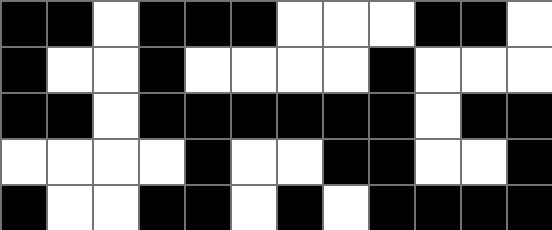[["black", "black", "white", "black", "black", "black", "white", "white", "white", "black", "black", "white"], ["black", "white", "white", "black", "white", "white", "white", "white", "black", "white", "white", "white"], ["black", "black", "white", "black", "black", "black", "black", "black", "black", "white", "black", "black"], ["white", "white", "white", "white", "black", "white", "white", "black", "black", "white", "white", "black"], ["black", "white", "white", "black", "black", "white", "black", "white", "black", "black", "black", "black"]]